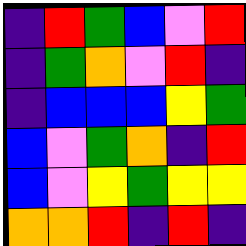[["indigo", "red", "green", "blue", "violet", "red"], ["indigo", "green", "orange", "violet", "red", "indigo"], ["indigo", "blue", "blue", "blue", "yellow", "green"], ["blue", "violet", "green", "orange", "indigo", "red"], ["blue", "violet", "yellow", "green", "yellow", "yellow"], ["orange", "orange", "red", "indigo", "red", "indigo"]]